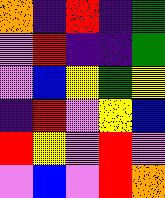[["orange", "indigo", "red", "indigo", "green"], ["violet", "red", "indigo", "indigo", "green"], ["violet", "blue", "yellow", "green", "yellow"], ["indigo", "red", "violet", "yellow", "blue"], ["red", "yellow", "violet", "red", "violet"], ["violet", "blue", "violet", "red", "orange"]]